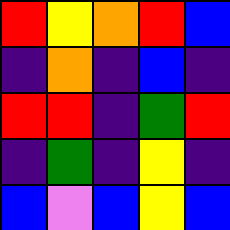[["red", "yellow", "orange", "red", "blue"], ["indigo", "orange", "indigo", "blue", "indigo"], ["red", "red", "indigo", "green", "red"], ["indigo", "green", "indigo", "yellow", "indigo"], ["blue", "violet", "blue", "yellow", "blue"]]